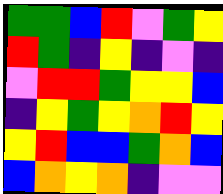[["green", "green", "blue", "red", "violet", "green", "yellow"], ["red", "green", "indigo", "yellow", "indigo", "violet", "indigo"], ["violet", "red", "red", "green", "yellow", "yellow", "blue"], ["indigo", "yellow", "green", "yellow", "orange", "red", "yellow"], ["yellow", "red", "blue", "blue", "green", "orange", "blue"], ["blue", "orange", "yellow", "orange", "indigo", "violet", "violet"]]